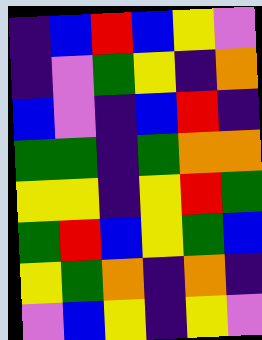[["indigo", "blue", "red", "blue", "yellow", "violet"], ["indigo", "violet", "green", "yellow", "indigo", "orange"], ["blue", "violet", "indigo", "blue", "red", "indigo"], ["green", "green", "indigo", "green", "orange", "orange"], ["yellow", "yellow", "indigo", "yellow", "red", "green"], ["green", "red", "blue", "yellow", "green", "blue"], ["yellow", "green", "orange", "indigo", "orange", "indigo"], ["violet", "blue", "yellow", "indigo", "yellow", "violet"]]